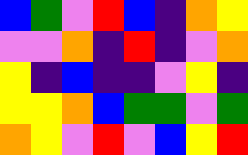[["blue", "green", "violet", "red", "blue", "indigo", "orange", "yellow"], ["violet", "violet", "orange", "indigo", "red", "indigo", "violet", "orange"], ["yellow", "indigo", "blue", "indigo", "indigo", "violet", "yellow", "indigo"], ["yellow", "yellow", "orange", "blue", "green", "green", "violet", "green"], ["orange", "yellow", "violet", "red", "violet", "blue", "yellow", "red"]]